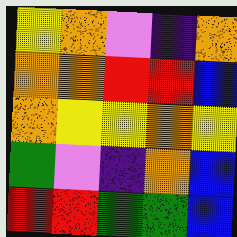[["yellow", "orange", "violet", "indigo", "orange"], ["orange", "orange", "red", "red", "blue"], ["orange", "yellow", "yellow", "orange", "yellow"], ["green", "violet", "indigo", "orange", "blue"], ["red", "red", "green", "green", "blue"]]